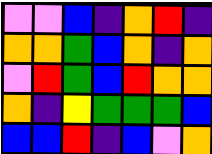[["violet", "violet", "blue", "indigo", "orange", "red", "indigo"], ["orange", "orange", "green", "blue", "orange", "indigo", "orange"], ["violet", "red", "green", "blue", "red", "orange", "orange"], ["orange", "indigo", "yellow", "green", "green", "green", "blue"], ["blue", "blue", "red", "indigo", "blue", "violet", "orange"]]